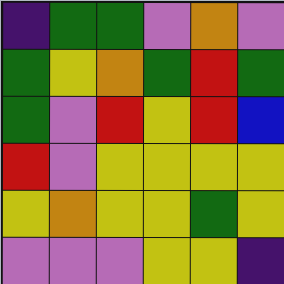[["indigo", "green", "green", "violet", "orange", "violet"], ["green", "yellow", "orange", "green", "red", "green"], ["green", "violet", "red", "yellow", "red", "blue"], ["red", "violet", "yellow", "yellow", "yellow", "yellow"], ["yellow", "orange", "yellow", "yellow", "green", "yellow"], ["violet", "violet", "violet", "yellow", "yellow", "indigo"]]